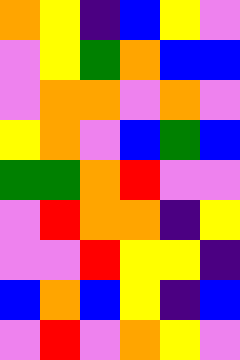[["orange", "yellow", "indigo", "blue", "yellow", "violet"], ["violet", "yellow", "green", "orange", "blue", "blue"], ["violet", "orange", "orange", "violet", "orange", "violet"], ["yellow", "orange", "violet", "blue", "green", "blue"], ["green", "green", "orange", "red", "violet", "violet"], ["violet", "red", "orange", "orange", "indigo", "yellow"], ["violet", "violet", "red", "yellow", "yellow", "indigo"], ["blue", "orange", "blue", "yellow", "indigo", "blue"], ["violet", "red", "violet", "orange", "yellow", "violet"]]